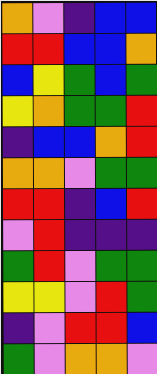[["orange", "violet", "indigo", "blue", "blue"], ["red", "red", "blue", "blue", "orange"], ["blue", "yellow", "green", "blue", "green"], ["yellow", "orange", "green", "green", "red"], ["indigo", "blue", "blue", "orange", "red"], ["orange", "orange", "violet", "green", "green"], ["red", "red", "indigo", "blue", "red"], ["violet", "red", "indigo", "indigo", "indigo"], ["green", "red", "violet", "green", "green"], ["yellow", "yellow", "violet", "red", "green"], ["indigo", "violet", "red", "red", "blue"], ["green", "violet", "orange", "orange", "violet"]]